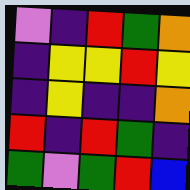[["violet", "indigo", "red", "green", "orange"], ["indigo", "yellow", "yellow", "red", "yellow"], ["indigo", "yellow", "indigo", "indigo", "orange"], ["red", "indigo", "red", "green", "indigo"], ["green", "violet", "green", "red", "blue"]]